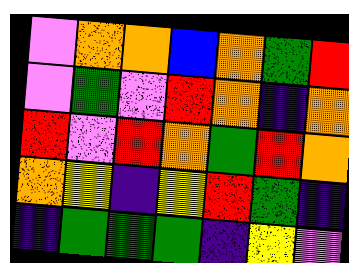[["violet", "orange", "orange", "blue", "orange", "green", "red"], ["violet", "green", "violet", "red", "orange", "indigo", "orange"], ["red", "violet", "red", "orange", "green", "red", "orange"], ["orange", "yellow", "indigo", "yellow", "red", "green", "indigo"], ["indigo", "green", "green", "green", "indigo", "yellow", "violet"]]